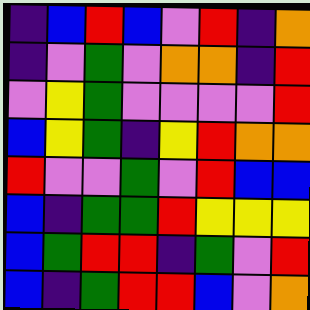[["indigo", "blue", "red", "blue", "violet", "red", "indigo", "orange"], ["indigo", "violet", "green", "violet", "orange", "orange", "indigo", "red"], ["violet", "yellow", "green", "violet", "violet", "violet", "violet", "red"], ["blue", "yellow", "green", "indigo", "yellow", "red", "orange", "orange"], ["red", "violet", "violet", "green", "violet", "red", "blue", "blue"], ["blue", "indigo", "green", "green", "red", "yellow", "yellow", "yellow"], ["blue", "green", "red", "red", "indigo", "green", "violet", "red"], ["blue", "indigo", "green", "red", "red", "blue", "violet", "orange"]]